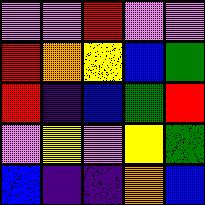[["violet", "violet", "red", "violet", "violet"], ["red", "orange", "yellow", "blue", "green"], ["red", "indigo", "blue", "green", "red"], ["violet", "yellow", "violet", "yellow", "green"], ["blue", "indigo", "indigo", "orange", "blue"]]